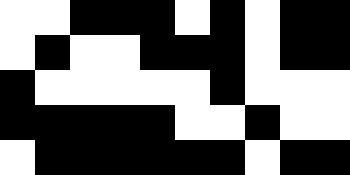[["white", "white", "black", "black", "black", "white", "black", "white", "black", "black"], ["white", "black", "white", "white", "black", "black", "black", "white", "black", "black"], ["black", "white", "white", "white", "white", "white", "black", "white", "white", "white"], ["black", "black", "black", "black", "black", "white", "white", "black", "white", "white"], ["white", "black", "black", "black", "black", "black", "black", "white", "black", "black"]]